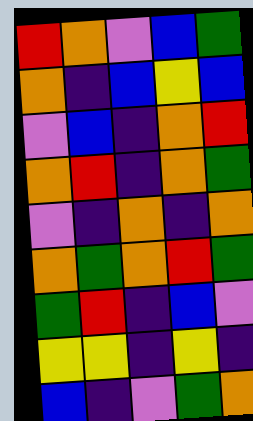[["red", "orange", "violet", "blue", "green"], ["orange", "indigo", "blue", "yellow", "blue"], ["violet", "blue", "indigo", "orange", "red"], ["orange", "red", "indigo", "orange", "green"], ["violet", "indigo", "orange", "indigo", "orange"], ["orange", "green", "orange", "red", "green"], ["green", "red", "indigo", "blue", "violet"], ["yellow", "yellow", "indigo", "yellow", "indigo"], ["blue", "indigo", "violet", "green", "orange"]]